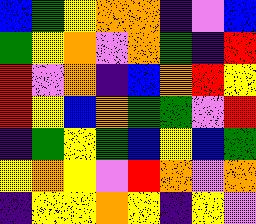[["blue", "green", "yellow", "orange", "orange", "indigo", "violet", "blue"], ["green", "yellow", "orange", "violet", "orange", "green", "indigo", "red"], ["red", "violet", "orange", "indigo", "blue", "orange", "red", "yellow"], ["red", "yellow", "blue", "orange", "green", "green", "violet", "red"], ["indigo", "green", "yellow", "green", "blue", "yellow", "blue", "green"], ["yellow", "orange", "yellow", "violet", "red", "orange", "violet", "orange"], ["indigo", "yellow", "yellow", "orange", "yellow", "indigo", "yellow", "violet"]]